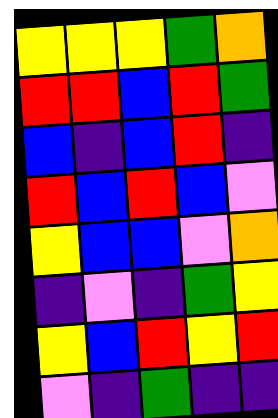[["yellow", "yellow", "yellow", "green", "orange"], ["red", "red", "blue", "red", "green"], ["blue", "indigo", "blue", "red", "indigo"], ["red", "blue", "red", "blue", "violet"], ["yellow", "blue", "blue", "violet", "orange"], ["indigo", "violet", "indigo", "green", "yellow"], ["yellow", "blue", "red", "yellow", "red"], ["violet", "indigo", "green", "indigo", "indigo"]]